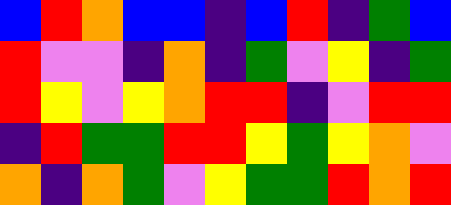[["blue", "red", "orange", "blue", "blue", "indigo", "blue", "red", "indigo", "green", "blue"], ["red", "violet", "violet", "indigo", "orange", "indigo", "green", "violet", "yellow", "indigo", "green"], ["red", "yellow", "violet", "yellow", "orange", "red", "red", "indigo", "violet", "red", "red"], ["indigo", "red", "green", "green", "red", "red", "yellow", "green", "yellow", "orange", "violet"], ["orange", "indigo", "orange", "green", "violet", "yellow", "green", "green", "red", "orange", "red"]]